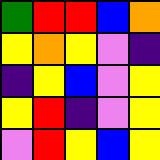[["green", "red", "red", "blue", "orange"], ["yellow", "orange", "yellow", "violet", "indigo"], ["indigo", "yellow", "blue", "violet", "yellow"], ["yellow", "red", "indigo", "violet", "yellow"], ["violet", "red", "yellow", "blue", "yellow"]]